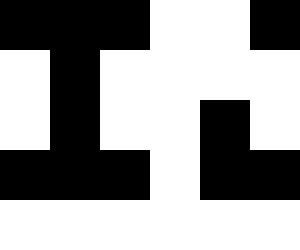[["black", "black", "black", "white", "white", "black"], ["white", "black", "white", "white", "white", "white"], ["white", "black", "white", "white", "black", "white"], ["black", "black", "black", "white", "black", "black"], ["white", "white", "white", "white", "white", "white"]]